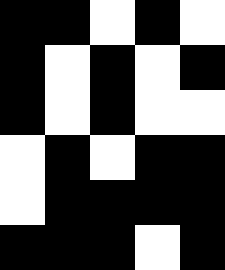[["black", "black", "white", "black", "white"], ["black", "white", "black", "white", "black"], ["black", "white", "black", "white", "white"], ["white", "black", "white", "black", "black"], ["white", "black", "black", "black", "black"], ["black", "black", "black", "white", "black"]]